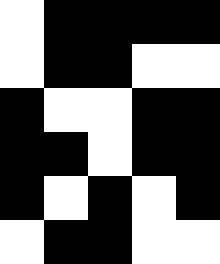[["white", "black", "black", "black", "black"], ["white", "black", "black", "white", "white"], ["black", "white", "white", "black", "black"], ["black", "black", "white", "black", "black"], ["black", "white", "black", "white", "black"], ["white", "black", "black", "white", "white"]]